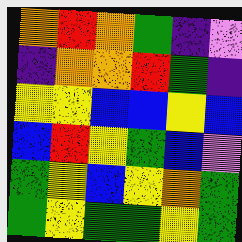[["orange", "red", "orange", "green", "indigo", "violet"], ["indigo", "orange", "orange", "red", "green", "indigo"], ["yellow", "yellow", "blue", "blue", "yellow", "blue"], ["blue", "red", "yellow", "green", "blue", "violet"], ["green", "yellow", "blue", "yellow", "orange", "green"], ["green", "yellow", "green", "green", "yellow", "green"]]